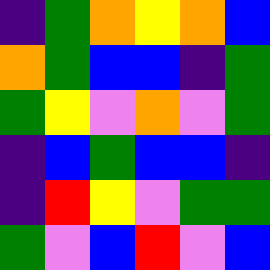[["indigo", "green", "orange", "yellow", "orange", "blue"], ["orange", "green", "blue", "blue", "indigo", "green"], ["green", "yellow", "violet", "orange", "violet", "green"], ["indigo", "blue", "green", "blue", "blue", "indigo"], ["indigo", "red", "yellow", "violet", "green", "green"], ["green", "violet", "blue", "red", "violet", "blue"]]